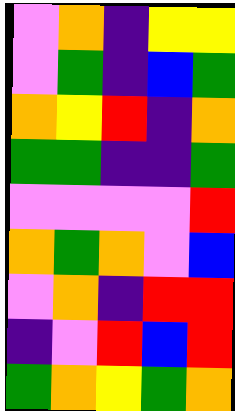[["violet", "orange", "indigo", "yellow", "yellow"], ["violet", "green", "indigo", "blue", "green"], ["orange", "yellow", "red", "indigo", "orange"], ["green", "green", "indigo", "indigo", "green"], ["violet", "violet", "violet", "violet", "red"], ["orange", "green", "orange", "violet", "blue"], ["violet", "orange", "indigo", "red", "red"], ["indigo", "violet", "red", "blue", "red"], ["green", "orange", "yellow", "green", "orange"]]